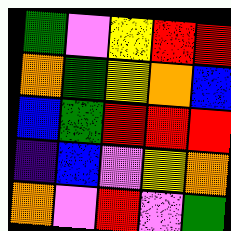[["green", "violet", "yellow", "red", "red"], ["orange", "green", "yellow", "orange", "blue"], ["blue", "green", "red", "red", "red"], ["indigo", "blue", "violet", "yellow", "orange"], ["orange", "violet", "red", "violet", "green"]]